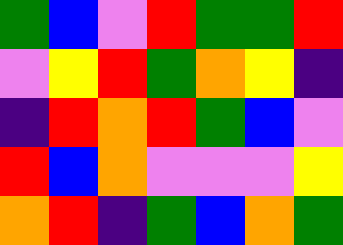[["green", "blue", "violet", "red", "green", "green", "red"], ["violet", "yellow", "red", "green", "orange", "yellow", "indigo"], ["indigo", "red", "orange", "red", "green", "blue", "violet"], ["red", "blue", "orange", "violet", "violet", "violet", "yellow"], ["orange", "red", "indigo", "green", "blue", "orange", "green"]]